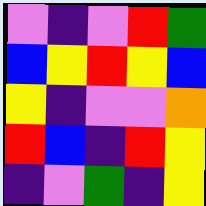[["violet", "indigo", "violet", "red", "green"], ["blue", "yellow", "red", "yellow", "blue"], ["yellow", "indigo", "violet", "violet", "orange"], ["red", "blue", "indigo", "red", "yellow"], ["indigo", "violet", "green", "indigo", "yellow"]]